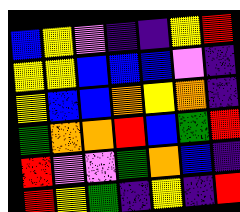[["blue", "yellow", "violet", "indigo", "indigo", "yellow", "red"], ["yellow", "yellow", "blue", "blue", "blue", "violet", "indigo"], ["yellow", "blue", "blue", "orange", "yellow", "orange", "indigo"], ["green", "orange", "orange", "red", "blue", "green", "red"], ["red", "violet", "violet", "green", "orange", "blue", "indigo"], ["red", "yellow", "green", "indigo", "yellow", "indigo", "red"]]